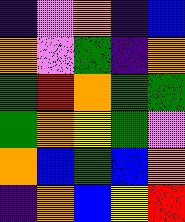[["indigo", "violet", "orange", "indigo", "blue"], ["orange", "violet", "green", "indigo", "orange"], ["green", "red", "orange", "green", "green"], ["green", "orange", "yellow", "green", "violet"], ["orange", "blue", "green", "blue", "orange"], ["indigo", "orange", "blue", "yellow", "red"]]